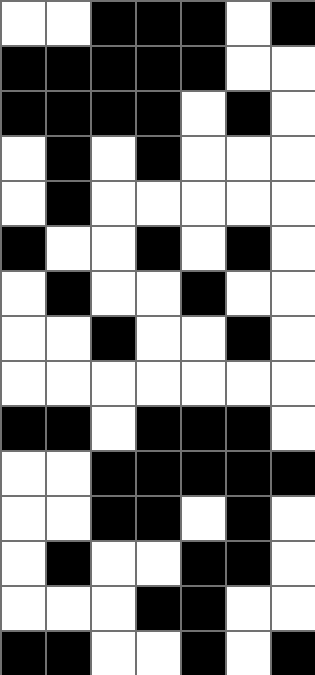[["white", "white", "black", "black", "black", "white", "black"], ["black", "black", "black", "black", "black", "white", "white"], ["black", "black", "black", "black", "white", "black", "white"], ["white", "black", "white", "black", "white", "white", "white"], ["white", "black", "white", "white", "white", "white", "white"], ["black", "white", "white", "black", "white", "black", "white"], ["white", "black", "white", "white", "black", "white", "white"], ["white", "white", "black", "white", "white", "black", "white"], ["white", "white", "white", "white", "white", "white", "white"], ["black", "black", "white", "black", "black", "black", "white"], ["white", "white", "black", "black", "black", "black", "black"], ["white", "white", "black", "black", "white", "black", "white"], ["white", "black", "white", "white", "black", "black", "white"], ["white", "white", "white", "black", "black", "white", "white"], ["black", "black", "white", "white", "black", "white", "black"]]